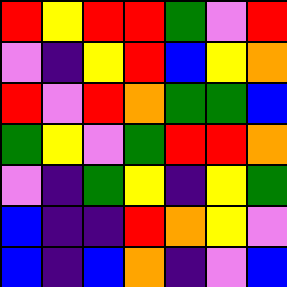[["red", "yellow", "red", "red", "green", "violet", "red"], ["violet", "indigo", "yellow", "red", "blue", "yellow", "orange"], ["red", "violet", "red", "orange", "green", "green", "blue"], ["green", "yellow", "violet", "green", "red", "red", "orange"], ["violet", "indigo", "green", "yellow", "indigo", "yellow", "green"], ["blue", "indigo", "indigo", "red", "orange", "yellow", "violet"], ["blue", "indigo", "blue", "orange", "indigo", "violet", "blue"]]